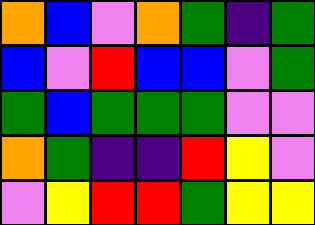[["orange", "blue", "violet", "orange", "green", "indigo", "green"], ["blue", "violet", "red", "blue", "blue", "violet", "green"], ["green", "blue", "green", "green", "green", "violet", "violet"], ["orange", "green", "indigo", "indigo", "red", "yellow", "violet"], ["violet", "yellow", "red", "red", "green", "yellow", "yellow"]]